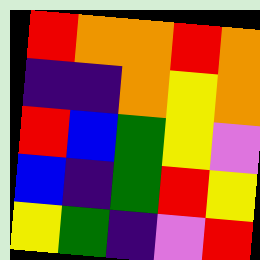[["red", "orange", "orange", "red", "orange"], ["indigo", "indigo", "orange", "yellow", "orange"], ["red", "blue", "green", "yellow", "violet"], ["blue", "indigo", "green", "red", "yellow"], ["yellow", "green", "indigo", "violet", "red"]]